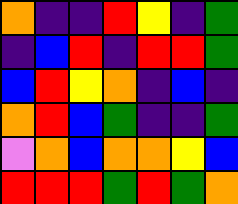[["orange", "indigo", "indigo", "red", "yellow", "indigo", "green"], ["indigo", "blue", "red", "indigo", "red", "red", "green"], ["blue", "red", "yellow", "orange", "indigo", "blue", "indigo"], ["orange", "red", "blue", "green", "indigo", "indigo", "green"], ["violet", "orange", "blue", "orange", "orange", "yellow", "blue"], ["red", "red", "red", "green", "red", "green", "orange"]]